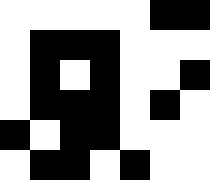[["white", "white", "white", "white", "white", "black", "black"], ["white", "black", "black", "black", "white", "white", "white"], ["white", "black", "white", "black", "white", "white", "black"], ["white", "black", "black", "black", "white", "black", "white"], ["black", "white", "black", "black", "white", "white", "white"], ["white", "black", "black", "white", "black", "white", "white"]]